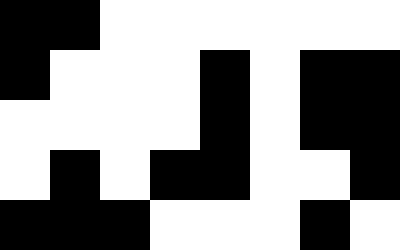[["black", "black", "white", "white", "white", "white", "white", "white"], ["black", "white", "white", "white", "black", "white", "black", "black"], ["white", "white", "white", "white", "black", "white", "black", "black"], ["white", "black", "white", "black", "black", "white", "white", "black"], ["black", "black", "black", "white", "white", "white", "black", "white"]]